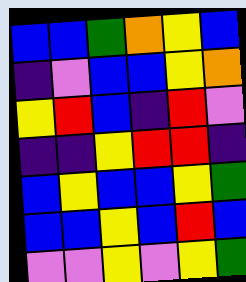[["blue", "blue", "green", "orange", "yellow", "blue"], ["indigo", "violet", "blue", "blue", "yellow", "orange"], ["yellow", "red", "blue", "indigo", "red", "violet"], ["indigo", "indigo", "yellow", "red", "red", "indigo"], ["blue", "yellow", "blue", "blue", "yellow", "green"], ["blue", "blue", "yellow", "blue", "red", "blue"], ["violet", "violet", "yellow", "violet", "yellow", "green"]]